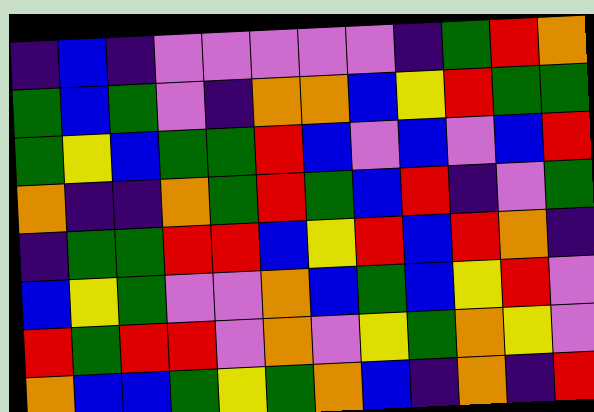[["indigo", "blue", "indigo", "violet", "violet", "violet", "violet", "violet", "indigo", "green", "red", "orange"], ["green", "blue", "green", "violet", "indigo", "orange", "orange", "blue", "yellow", "red", "green", "green"], ["green", "yellow", "blue", "green", "green", "red", "blue", "violet", "blue", "violet", "blue", "red"], ["orange", "indigo", "indigo", "orange", "green", "red", "green", "blue", "red", "indigo", "violet", "green"], ["indigo", "green", "green", "red", "red", "blue", "yellow", "red", "blue", "red", "orange", "indigo"], ["blue", "yellow", "green", "violet", "violet", "orange", "blue", "green", "blue", "yellow", "red", "violet"], ["red", "green", "red", "red", "violet", "orange", "violet", "yellow", "green", "orange", "yellow", "violet"], ["orange", "blue", "blue", "green", "yellow", "green", "orange", "blue", "indigo", "orange", "indigo", "red"]]